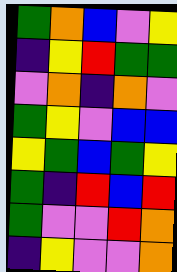[["green", "orange", "blue", "violet", "yellow"], ["indigo", "yellow", "red", "green", "green"], ["violet", "orange", "indigo", "orange", "violet"], ["green", "yellow", "violet", "blue", "blue"], ["yellow", "green", "blue", "green", "yellow"], ["green", "indigo", "red", "blue", "red"], ["green", "violet", "violet", "red", "orange"], ["indigo", "yellow", "violet", "violet", "orange"]]